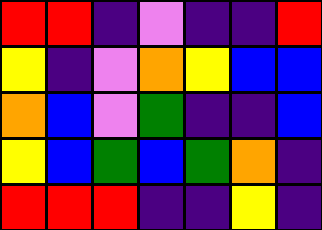[["red", "red", "indigo", "violet", "indigo", "indigo", "red"], ["yellow", "indigo", "violet", "orange", "yellow", "blue", "blue"], ["orange", "blue", "violet", "green", "indigo", "indigo", "blue"], ["yellow", "blue", "green", "blue", "green", "orange", "indigo"], ["red", "red", "red", "indigo", "indigo", "yellow", "indigo"]]